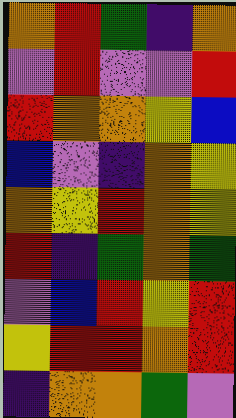[["orange", "red", "green", "indigo", "orange"], ["violet", "red", "violet", "violet", "red"], ["red", "orange", "orange", "yellow", "blue"], ["blue", "violet", "indigo", "orange", "yellow"], ["orange", "yellow", "red", "orange", "yellow"], ["red", "indigo", "green", "orange", "green"], ["violet", "blue", "red", "yellow", "red"], ["yellow", "red", "red", "orange", "red"], ["indigo", "orange", "orange", "green", "violet"]]